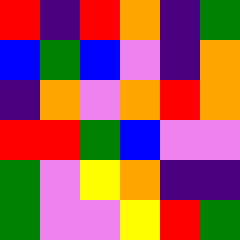[["red", "indigo", "red", "orange", "indigo", "green"], ["blue", "green", "blue", "violet", "indigo", "orange"], ["indigo", "orange", "violet", "orange", "red", "orange"], ["red", "red", "green", "blue", "violet", "violet"], ["green", "violet", "yellow", "orange", "indigo", "indigo"], ["green", "violet", "violet", "yellow", "red", "green"]]